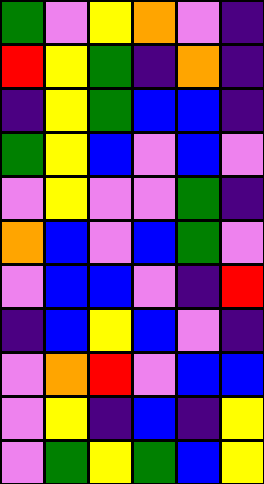[["green", "violet", "yellow", "orange", "violet", "indigo"], ["red", "yellow", "green", "indigo", "orange", "indigo"], ["indigo", "yellow", "green", "blue", "blue", "indigo"], ["green", "yellow", "blue", "violet", "blue", "violet"], ["violet", "yellow", "violet", "violet", "green", "indigo"], ["orange", "blue", "violet", "blue", "green", "violet"], ["violet", "blue", "blue", "violet", "indigo", "red"], ["indigo", "blue", "yellow", "blue", "violet", "indigo"], ["violet", "orange", "red", "violet", "blue", "blue"], ["violet", "yellow", "indigo", "blue", "indigo", "yellow"], ["violet", "green", "yellow", "green", "blue", "yellow"]]